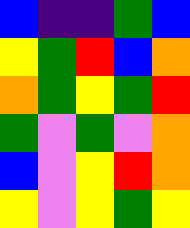[["blue", "indigo", "indigo", "green", "blue"], ["yellow", "green", "red", "blue", "orange"], ["orange", "green", "yellow", "green", "red"], ["green", "violet", "green", "violet", "orange"], ["blue", "violet", "yellow", "red", "orange"], ["yellow", "violet", "yellow", "green", "yellow"]]